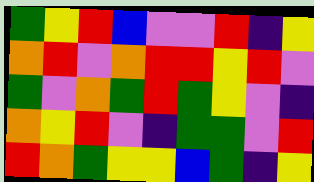[["green", "yellow", "red", "blue", "violet", "violet", "red", "indigo", "yellow"], ["orange", "red", "violet", "orange", "red", "red", "yellow", "red", "violet"], ["green", "violet", "orange", "green", "red", "green", "yellow", "violet", "indigo"], ["orange", "yellow", "red", "violet", "indigo", "green", "green", "violet", "red"], ["red", "orange", "green", "yellow", "yellow", "blue", "green", "indigo", "yellow"]]